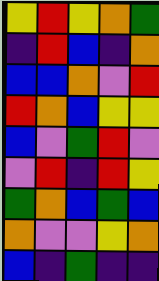[["yellow", "red", "yellow", "orange", "green"], ["indigo", "red", "blue", "indigo", "orange"], ["blue", "blue", "orange", "violet", "red"], ["red", "orange", "blue", "yellow", "yellow"], ["blue", "violet", "green", "red", "violet"], ["violet", "red", "indigo", "red", "yellow"], ["green", "orange", "blue", "green", "blue"], ["orange", "violet", "violet", "yellow", "orange"], ["blue", "indigo", "green", "indigo", "indigo"]]